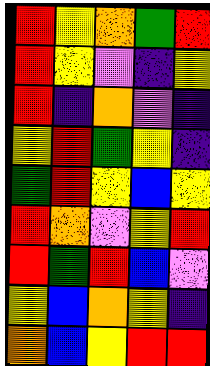[["red", "yellow", "orange", "green", "red"], ["red", "yellow", "violet", "indigo", "yellow"], ["red", "indigo", "orange", "violet", "indigo"], ["yellow", "red", "green", "yellow", "indigo"], ["green", "red", "yellow", "blue", "yellow"], ["red", "orange", "violet", "yellow", "red"], ["red", "green", "red", "blue", "violet"], ["yellow", "blue", "orange", "yellow", "indigo"], ["orange", "blue", "yellow", "red", "red"]]